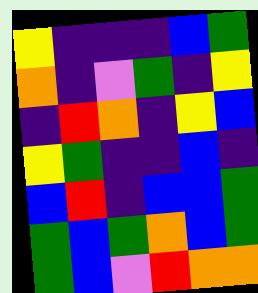[["yellow", "indigo", "indigo", "indigo", "blue", "green"], ["orange", "indigo", "violet", "green", "indigo", "yellow"], ["indigo", "red", "orange", "indigo", "yellow", "blue"], ["yellow", "green", "indigo", "indigo", "blue", "indigo"], ["blue", "red", "indigo", "blue", "blue", "green"], ["green", "blue", "green", "orange", "blue", "green"], ["green", "blue", "violet", "red", "orange", "orange"]]